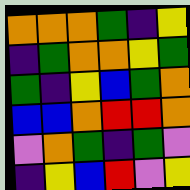[["orange", "orange", "orange", "green", "indigo", "yellow"], ["indigo", "green", "orange", "orange", "yellow", "green"], ["green", "indigo", "yellow", "blue", "green", "orange"], ["blue", "blue", "orange", "red", "red", "orange"], ["violet", "orange", "green", "indigo", "green", "violet"], ["indigo", "yellow", "blue", "red", "violet", "yellow"]]